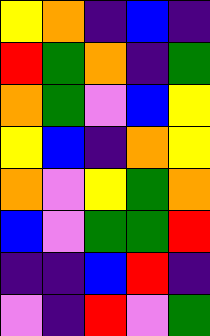[["yellow", "orange", "indigo", "blue", "indigo"], ["red", "green", "orange", "indigo", "green"], ["orange", "green", "violet", "blue", "yellow"], ["yellow", "blue", "indigo", "orange", "yellow"], ["orange", "violet", "yellow", "green", "orange"], ["blue", "violet", "green", "green", "red"], ["indigo", "indigo", "blue", "red", "indigo"], ["violet", "indigo", "red", "violet", "green"]]